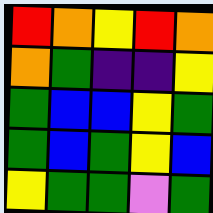[["red", "orange", "yellow", "red", "orange"], ["orange", "green", "indigo", "indigo", "yellow"], ["green", "blue", "blue", "yellow", "green"], ["green", "blue", "green", "yellow", "blue"], ["yellow", "green", "green", "violet", "green"]]